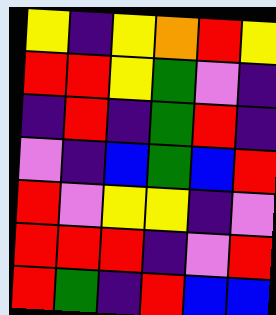[["yellow", "indigo", "yellow", "orange", "red", "yellow"], ["red", "red", "yellow", "green", "violet", "indigo"], ["indigo", "red", "indigo", "green", "red", "indigo"], ["violet", "indigo", "blue", "green", "blue", "red"], ["red", "violet", "yellow", "yellow", "indigo", "violet"], ["red", "red", "red", "indigo", "violet", "red"], ["red", "green", "indigo", "red", "blue", "blue"]]